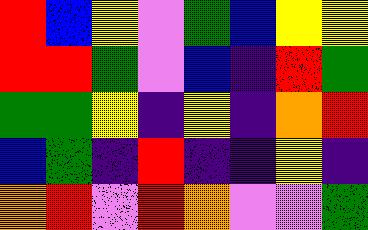[["red", "blue", "yellow", "violet", "green", "blue", "yellow", "yellow"], ["red", "red", "green", "violet", "blue", "indigo", "red", "green"], ["green", "green", "yellow", "indigo", "yellow", "indigo", "orange", "red"], ["blue", "green", "indigo", "red", "indigo", "indigo", "yellow", "indigo"], ["orange", "red", "violet", "red", "orange", "violet", "violet", "green"]]